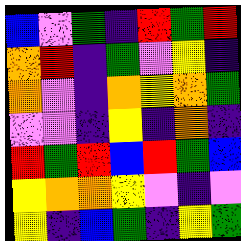[["blue", "violet", "green", "indigo", "red", "green", "red"], ["orange", "red", "indigo", "green", "violet", "yellow", "indigo"], ["orange", "violet", "indigo", "orange", "yellow", "orange", "green"], ["violet", "violet", "indigo", "yellow", "indigo", "orange", "indigo"], ["red", "green", "red", "blue", "red", "green", "blue"], ["yellow", "orange", "orange", "yellow", "violet", "indigo", "violet"], ["yellow", "indigo", "blue", "green", "indigo", "yellow", "green"]]